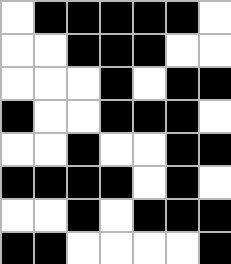[["white", "black", "black", "black", "black", "black", "white"], ["white", "white", "black", "black", "black", "white", "white"], ["white", "white", "white", "black", "white", "black", "black"], ["black", "white", "white", "black", "black", "black", "white"], ["white", "white", "black", "white", "white", "black", "black"], ["black", "black", "black", "black", "white", "black", "white"], ["white", "white", "black", "white", "black", "black", "black"], ["black", "black", "white", "white", "white", "white", "black"]]